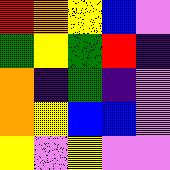[["red", "orange", "yellow", "blue", "violet"], ["green", "yellow", "green", "red", "indigo"], ["orange", "indigo", "green", "indigo", "violet"], ["orange", "yellow", "blue", "blue", "violet"], ["yellow", "violet", "yellow", "violet", "violet"]]